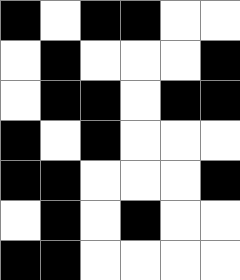[["black", "white", "black", "black", "white", "white"], ["white", "black", "white", "white", "white", "black"], ["white", "black", "black", "white", "black", "black"], ["black", "white", "black", "white", "white", "white"], ["black", "black", "white", "white", "white", "black"], ["white", "black", "white", "black", "white", "white"], ["black", "black", "white", "white", "white", "white"]]